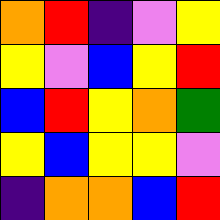[["orange", "red", "indigo", "violet", "yellow"], ["yellow", "violet", "blue", "yellow", "red"], ["blue", "red", "yellow", "orange", "green"], ["yellow", "blue", "yellow", "yellow", "violet"], ["indigo", "orange", "orange", "blue", "red"]]